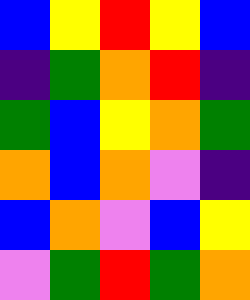[["blue", "yellow", "red", "yellow", "blue"], ["indigo", "green", "orange", "red", "indigo"], ["green", "blue", "yellow", "orange", "green"], ["orange", "blue", "orange", "violet", "indigo"], ["blue", "orange", "violet", "blue", "yellow"], ["violet", "green", "red", "green", "orange"]]